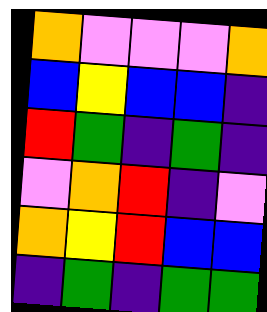[["orange", "violet", "violet", "violet", "orange"], ["blue", "yellow", "blue", "blue", "indigo"], ["red", "green", "indigo", "green", "indigo"], ["violet", "orange", "red", "indigo", "violet"], ["orange", "yellow", "red", "blue", "blue"], ["indigo", "green", "indigo", "green", "green"]]